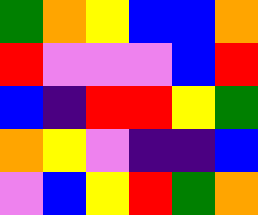[["green", "orange", "yellow", "blue", "blue", "orange"], ["red", "violet", "violet", "violet", "blue", "red"], ["blue", "indigo", "red", "red", "yellow", "green"], ["orange", "yellow", "violet", "indigo", "indigo", "blue"], ["violet", "blue", "yellow", "red", "green", "orange"]]